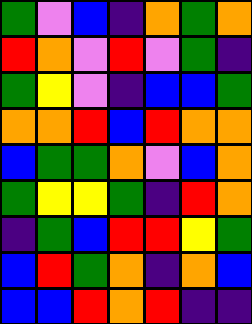[["green", "violet", "blue", "indigo", "orange", "green", "orange"], ["red", "orange", "violet", "red", "violet", "green", "indigo"], ["green", "yellow", "violet", "indigo", "blue", "blue", "green"], ["orange", "orange", "red", "blue", "red", "orange", "orange"], ["blue", "green", "green", "orange", "violet", "blue", "orange"], ["green", "yellow", "yellow", "green", "indigo", "red", "orange"], ["indigo", "green", "blue", "red", "red", "yellow", "green"], ["blue", "red", "green", "orange", "indigo", "orange", "blue"], ["blue", "blue", "red", "orange", "red", "indigo", "indigo"]]